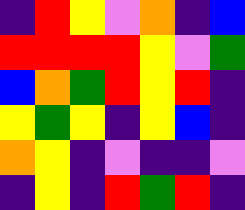[["indigo", "red", "yellow", "violet", "orange", "indigo", "blue"], ["red", "red", "red", "red", "yellow", "violet", "green"], ["blue", "orange", "green", "red", "yellow", "red", "indigo"], ["yellow", "green", "yellow", "indigo", "yellow", "blue", "indigo"], ["orange", "yellow", "indigo", "violet", "indigo", "indigo", "violet"], ["indigo", "yellow", "indigo", "red", "green", "red", "indigo"]]